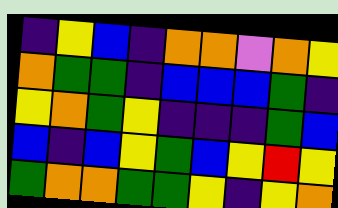[["indigo", "yellow", "blue", "indigo", "orange", "orange", "violet", "orange", "yellow"], ["orange", "green", "green", "indigo", "blue", "blue", "blue", "green", "indigo"], ["yellow", "orange", "green", "yellow", "indigo", "indigo", "indigo", "green", "blue"], ["blue", "indigo", "blue", "yellow", "green", "blue", "yellow", "red", "yellow"], ["green", "orange", "orange", "green", "green", "yellow", "indigo", "yellow", "orange"]]